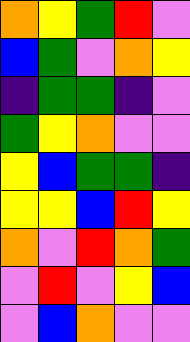[["orange", "yellow", "green", "red", "violet"], ["blue", "green", "violet", "orange", "yellow"], ["indigo", "green", "green", "indigo", "violet"], ["green", "yellow", "orange", "violet", "violet"], ["yellow", "blue", "green", "green", "indigo"], ["yellow", "yellow", "blue", "red", "yellow"], ["orange", "violet", "red", "orange", "green"], ["violet", "red", "violet", "yellow", "blue"], ["violet", "blue", "orange", "violet", "violet"]]